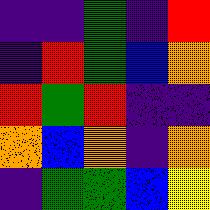[["indigo", "indigo", "green", "indigo", "red"], ["indigo", "red", "green", "blue", "orange"], ["red", "green", "red", "indigo", "indigo"], ["orange", "blue", "orange", "indigo", "orange"], ["indigo", "green", "green", "blue", "yellow"]]